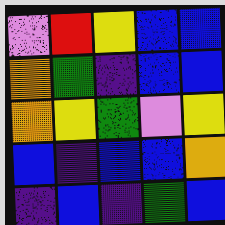[["violet", "red", "yellow", "blue", "blue"], ["orange", "green", "indigo", "blue", "blue"], ["orange", "yellow", "green", "violet", "yellow"], ["blue", "indigo", "blue", "blue", "orange"], ["indigo", "blue", "indigo", "green", "blue"]]